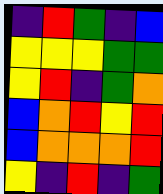[["indigo", "red", "green", "indigo", "blue"], ["yellow", "yellow", "yellow", "green", "green"], ["yellow", "red", "indigo", "green", "orange"], ["blue", "orange", "red", "yellow", "red"], ["blue", "orange", "orange", "orange", "red"], ["yellow", "indigo", "red", "indigo", "green"]]